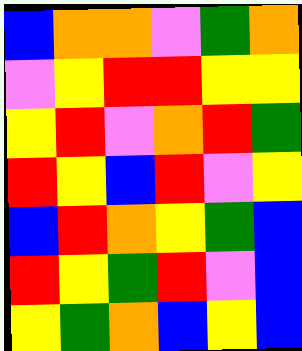[["blue", "orange", "orange", "violet", "green", "orange"], ["violet", "yellow", "red", "red", "yellow", "yellow"], ["yellow", "red", "violet", "orange", "red", "green"], ["red", "yellow", "blue", "red", "violet", "yellow"], ["blue", "red", "orange", "yellow", "green", "blue"], ["red", "yellow", "green", "red", "violet", "blue"], ["yellow", "green", "orange", "blue", "yellow", "blue"]]